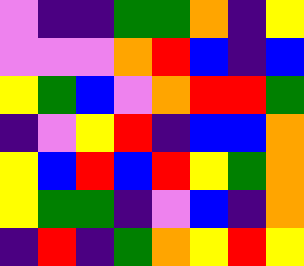[["violet", "indigo", "indigo", "green", "green", "orange", "indigo", "yellow"], ["violet", "violet", "violet", "orange", "red", "blue", "indigo", "blue"], ["yellow", "green", "blue", "violet", "orange", "red", "red", "green"], ["indigo", "violet", "yellow", "red", "indigo", "blue", "blue", "orange"], ["yellow", "blue", "red", "blue", "red", "yellow", "green", "orange"], ["yellow", "green", "green", "indigo", "violet", "blue", "indigo", "orange"], ["indigo", "red", "indigo", "green", "orange", "yellow", "red", "yellow"]]